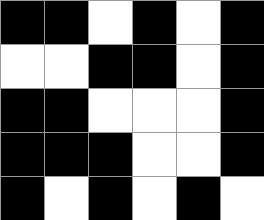[["black", "black", "white", "black", "white", "black"], ["white", "white", "black", "black", "white", "black"], ["black", "black", "white", "white", "white", "black"], ["black", "black", "black", "white", "white", "black"], ["black", "white", "black", "white", "black", "white"]]